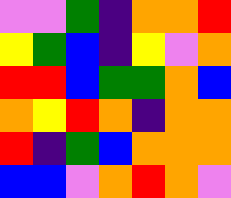[["violet", "violet", "green", "indigo", "orange", "orange", "red"], ["yellow", "green", "blue", "indigo", "yellow", "violet", "orange"], ["red", "red", "blue", "green", "green", "orange", "blue"], ["orange", "yellow", "red", "orange", "indigo", "orange", "orange"], ["red", "indigo", "green", "blue", "orange", "orange", "orange"], ["blue", "blue", "violet", "orange", "red", "orange", "violet"]]